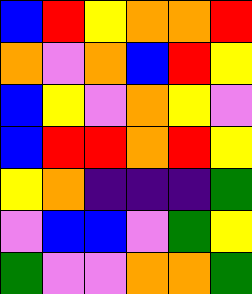[["blue", "red", "yellow", "orange", "orange", "red"], ["orange", "violet", "orange", "blue", "red", "yellow"], ["blue", "yellow", "violet", "orange", "yellow", "violet"], ["blue", "red", "red", "orange", "red", "yellow"], ["yellow", "orange", "indigo", "indigo", "indigo", "green"], ["violet", "blue", "blue", "violet", "green", "yellow"], ["green", "violet", "violet", "orange", "orange", "green"]]